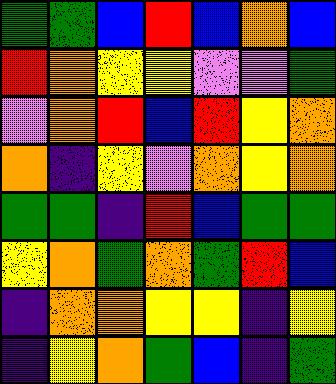[["green", "green", "blue", "red", "blue", "orange", "blue"], ["red", "orange", "yellow", "yellow", "violet", "violet", "green"], ["violet", "orange", "red", "blue", "red", "yellow", "orange"], ["orange", "indigo", "yellow", "violet", "orange", "yellow", "orange"], ["green", "green", "indigo", "red", "blue", "green", "green"], ["yellow", "orange", "green", "orange", "green", "red", "blue"], ["indigo", "orange", "orange", "yellow", "yellow", "indigo", "yellow"], ["indigo", "yellow", "orange", "green", "blue", "indigo", "green"]]